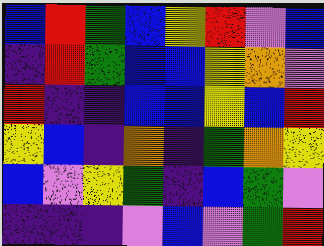[["blue", "red", "green", "blue", "yellow", "red", "violet", "blue"], ["indigo", "red", "green", "blue", "blue", "yellow", "orange", "violet"], ["red", "indigo", "indigo", "blue", "blue", "yellow", "blue", "red"], ["yellow", "blue", "indigo", "orange", "indigo", "green", "orange", "yellow"], ["blue", "violet", "yellow", "green", "indigo", "blue", "green", "violet"], ["indigo", "indigo", "indigo", "violet", "blue", "violet", "green", "red"]]